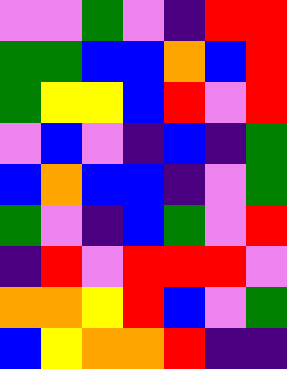[["violet", "violet", "green", "violet", "indigo", "red", "red"], ["green", "green", "blue", "blue", "orange", "blue", "red"], ["green", "yellow", "yellow", "blue", "red", "violet", "red"], ["violet", "blue", "violet", "indigo", "blue", "indigo", "green"], ["blue", "orange", "blue", "blue", "indigo", "violet", "green"], ["green", "violet", "indigo", "blue", "green", "violet", "red"], ["indigo", "red", "violet", "red", "red", "red", "violet"], ["orange", "orange", "yellow", "red", "blue", "violet", "green"], ["blue", "yellow", "orange", "orange", "red", "indigo", "indigo"]]